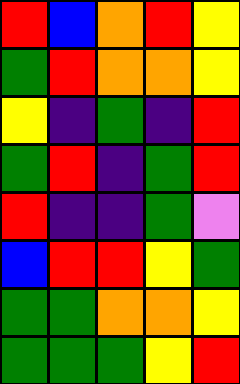[["red", "blue", "orange", "red", "yellow"], ["green", "red", "orange", "orange", "yellow"], ["yellow", "indigo", "green", "indigo", "red"], ["green", "red", "indigo", "green", "red"], ["red", "indigo", "indigo", "green", "violet"], ["blue", "red", "red", "yellow", "green"], ["green", "green", "orange", "orange", "yellow"], ["green", "green", "green", "yellow", "red"]]